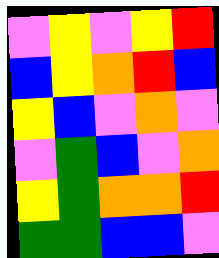[["violet", "yellow", "violet", "yellow", "red"], ["blue", "yellow", "orange", "red", "blue"], ["yellow", "blue", "violet", "orange", "violet"], ["violet", "green", "blue", "violet", "orange"], ["yellow", "green", "orange", "orange", "red"], ["green", "green", "blue", "blue", "violet"]]